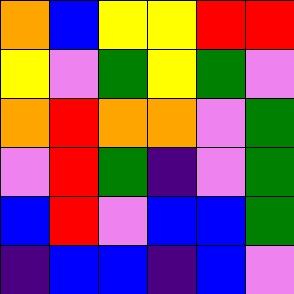[["orange", "blue", "yellow", "yellow", "red", "red"], ["yellow", "violet", "green", "yellow", "green", "violet"], ["orange", "red", "orange", "orange", "violet", "green"], ["violet", "red", "green", "indigo", "violet", "green"], ["blue", "red", "violet", "blue", "blue", "green"], ["indigo", "blue", "blue", "indigo", "blue", "violet"]]